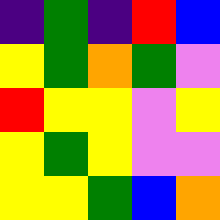[["indigo", "green", "indigo", "red", "blue"], ["yellow", "green", "orange", "green", "violet"], ["red", "yellow", "yellow", "violet", "yellow"], ["yellow", "green", "yellow", "violet", "violet"], ["yellow", "yellow", "green", "blue", "orange"]]